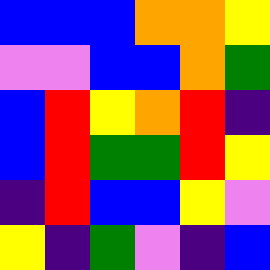[["blue", "blue", "blue", "orange", "orange", "yellow"], ["violet", "violet", "blue", "blue", "orange", "green"], ["blue", "red", "yellow", "orange", "red", "indigo"], ["blue", "red", "green", "green", "red", "yellow"], ["indigo", "red", "blue", "blue", "yellow", "violet"], ["yellow", "indigo", "green", "violet", "indigo", "blue"]]